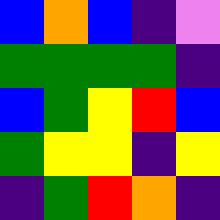[["blue", "orange", "blue", "indigo", "violet"], ["green", "green", "green", "green", "indigo"], ["blue", "green", "yellow", "red", "blue"], ["green", "yellow", "yellow", "indigo", "yellow"], ["indigo", "green", "red", "orange", "indigo"]]